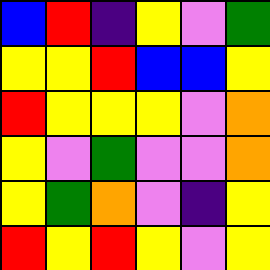[["blue", "red", "indigo", "yellow", "violet", "green"], ["yellow", "yellow", "red", "blue", "blue", "yellow"], ["red", "yellow", "yellow", "yellow", "violet", "orange"], ["yellow", "violet", "green", "violet", "violet", "orange"], ["yellow", "green", "orange", "violet", "indigo", "yellow"], ["red", "yellow", "red", "yellow", "violet", "yellow"]]